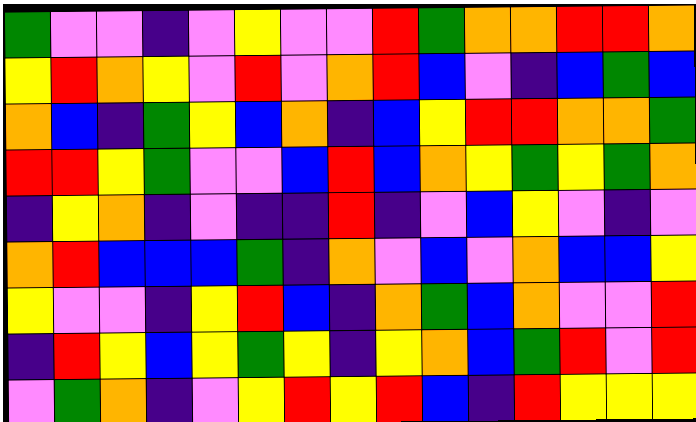[["green", "violet", "violet", "indigo", "violet", "yellow", "violet", "violet", "red", "green", "orange", "orange", "red", "red", "orange"], ["yellow", "red", "orange", "yellow", "violet", "red", "violet", "orange", "red", "blue", "violet", "indigo", "blue", "green", "blue"], ["orange", "blue", "indigo", "green", "yellow", "blue", "orange", "indigo", "blue", "yellow", "red", "red", "orange", "orange", "green"], ["red", "red", "yellow", "green", "violet", "violet", "blue", "red", "blue", "orange", "yellow", "green", "yellow", "green", "orange"], ["indigo", "yellow", "orange", "indigo", "violet", "indigo", "indigo", "red", "indigo", "violet", "blue", "yellow", "violet", "indigo", "violet"], ["orange", "red", "blue", "blue", "blue", "green", "indigo", "orange", "violet", "blue", "violet", "orange", "blue", "blue", "yellow"], ["yellow", "violet", "violet", "indigo", "yellow", "red", "blue", "indigo", "orange", "green", "blue", "orange", "violet", "violet", "red"], ["indigo", "red", "yellow", "blue", "yellow", "green", "yellow", "indigo", "yellow", "orange", "blue", "green", "red", "violet", "red"], ["violet", "green", "orange", "indigo", "violet", "yellow", "red", "yellow", "red", "blue", "indigo", "red", "yellow", "yellow", "yellow"]]